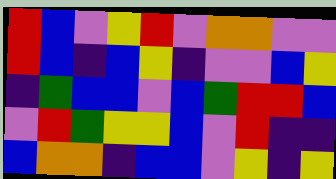[["red", "blue", "violet", "yellow", "red", "violet", "orange", "orange", "violet", "violet"], ["red", "blue", "indigo", "blue", "yellow", "indigo", "violet", "violet", "blue", "yellow"], ["indigo", "green", "blue", "blue", "violet", "blue", "green", "red", "red", "blue"], ["violet", "red", "green", "yellow", "yellow", "blue", "violet", "red", "indigo", "indigo"], ["blue", "orange", "orange", "indigo", "blue", "blue", "violet", "yellow", "indigo", "yellow"]]